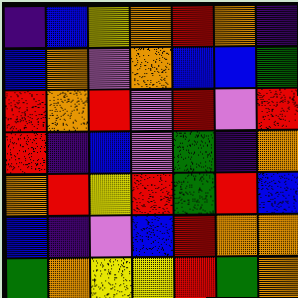[["indigo", "blue", "yellow", "orange", "red", "orange", "indigo"], ["blue", "orange", "violet", "orange", "blue", "blue", "green"], ["red", "orange", "red", "violet", "red", "violet", "red"], ["red", "indigo", "blue", "violet", "green", "indigo", "orange"], ["orange", "red", "yellow", "red", "green", "red", "blue"], ["blue", "indigo", "violet", "blue", "red", "orange", "orange"], ["green", "orange", "yellow", "yellow", "red", "green", "orange"]]